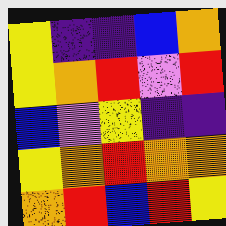[["yellow", "indigo", "indigo", "blue", "orange"], ["yellow", "orange", "red", "violet", "red"], ["blue", "violet", "yellow", "indigo", "indigo"], ["yellow", "orange", "red", "orange", "orange"], ["orange", "red", "blue", "red", "yellow"]]